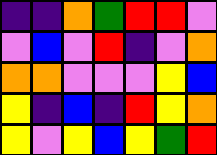[["indigo", "indigo", "orange", "green", "red", "red", "violet"], ["violet", "blue", "violet", "red", "indigo", "violet", "orange"], ["orange", "orange", "violet", "violet", "violet", "yellow", "blue"], ["yellow", "indigo", "blue", "indigo", "red", "yellow", "orange"], ["yellow", "violet", "yellow", "blue", "yellow", "green", "red"]]